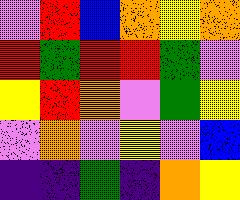[["violet", "red", "blue", "orange", "yellow", "orange"], ["red", "green", "red", "red", "green", "violet"], ["yellow", "red", "orange", "violet", "green", "yellow"], ["violet", "orange", "violet", "yellow", "violet", "blue"], ["indigo", "indigo", "green", "indigo", "orange", "yellow"]]